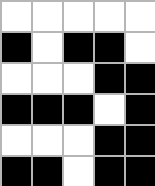[["white", "white", "white", "white", "white"], ["black", "white", "black", "black", "white"], ["white", "white", "white", "black", "black"], ["black", "black", "black", "white", "black"], ["white", "white", "white", "black", "black"], ["black", "black", "white", "black", "black"]]